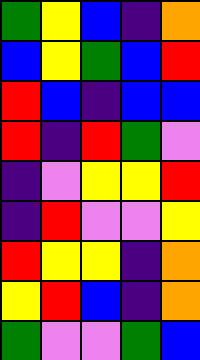[["green", "yellow", "blue", "indigo", "orange"], ["blue", "yellow", "green", "blue", "red"], ["red", "blue", "indigo", "blue", "blue"], ["red", "indigo", "red", "green", "violet"], ["indigo", "violet", "yellow", "yellow", "red"], ["indigo", "red", "violet", "violet", "yellow"], ["red", "yellow", "yellow", "indigo", "orange"], ["yellow", "red", "blue", "indigo", "orange"], ["green", "violet", "violet", "green", "blue"]]